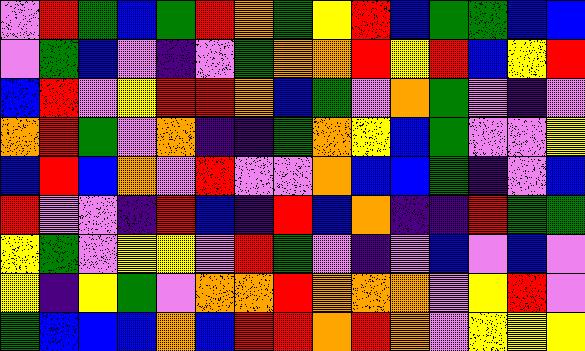[["violet", "red", "green", "blue", "green", "red", "orange", "green", "yellow", "red", "blue", "green", "green", "blue", "blue"], ["violet", "green", "blue", "violet", "indigo", "violet", "green", "orange", "orange", "red", "yellow", "red", "blue", "yellow", "red"], ["blue", "red", "violet", "yellow", "red", "red", "orange", "blue", "green", "violet", "orange", "green", "violet", "indigo", "violet"], ["orange", "red", "green", "violet", "orange", "indigo", "indigo", "green", "orange", "yellow", "blue", "green", "violet", "violet", "yellow"], ["blue", "red", "blue", "orange", "violet", "red", "violet", "violet", "orange", "blue", "blue", "green", "indigo", "violet", "blue"], ["red", "violet", "violet", "indigo", "red", "blue", "indigo", "red", "blue", "orange", "indigo", "indigo", "red", "green", "green"], ["yellow", "green", "violet", "yellow", "yellow", "violet", "red", "green", "violet", "indigo", "violet", "blue", "violet", "blue", "violet"], ["yellow", "indigo", "yellow", "green", "violet", "orange", "orange", "red", "orange", "orange", "orange", "violet", "yellow", "red", "violet"], ["green", "blue", "blue", "blue", "orange", "blue", "red", "red", "orange", "red", "orange", "violet", "yellow", "yellow", "yellow"]]